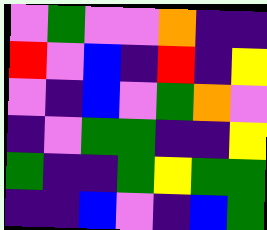[["violet", "green", "violet", "violet", "orange", "indigo", "indigo"], ["red", "violet", "blue", "indigo", "red", "indigo", "yellow"], ["violet", "indigo", "blue", "violet", "green", "orange", "violet"], ["indigo", "violet", "green", "green", "indigo", "indigo", "yellow"], ["green", "indigo", "indigo", "green", "yellow", "green", "green"], ["indigo", "indigo", "blue", "violet", "indigo", "blue", "green"]]